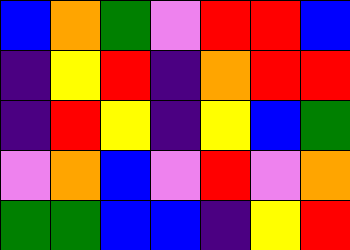[["blue", "orange", "green", "violet", "red", "red", "blue"], ["indigo", "yellow", "red", "indigo", "orange", "red", "red"], ["indigo", "red", "yellow", "indigo", "yellow", "blue", "green"], ["violet", "orange", "blue", "violet", "red", "violet", "orange"], ["green", "green", "blue", "blue", "indigo", "yellow", "red"]]